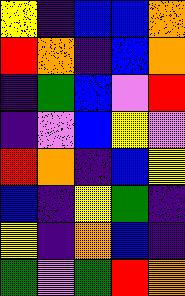[["yellow", "indigo", "blue", "blue", "orange"], ["red", "orange", "indigo", "blue", "orange"], ["indigo", "green", "blue", "violet", "red"], ["indigo", "violet", "blue", "yellow", "violet"], ["red", "orange", "indigo", "blue", "yellow"], ["blue", "indigo", "yellow", "green", "indigo"], ["yellow", "indigo", "orange", "blue", "indigo"], ["green", "violet", "green", "red", "orange"]]